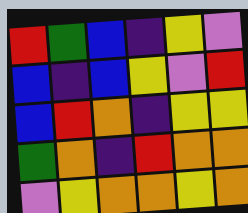[["red", "green", "blue", "indigo", "yellow", "violet"], ["blue", "indigo", "blue", "yellow", "violet", "red"], ["blue", "red", "orange", "indigo", "yellow", "yellow"], ["green", "orange", "indigo", "red", "orange", "orange"], ["violet", "yellow", "orange", "orange", "yellow", "orange"]]